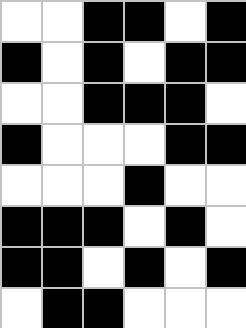[["white", "white", "black", "black", "white", "black"], ["black", "white", "black", "white", "black", "black"], ["white", "white", "black", "black", "black", "white"], ["black", "white", "white", "white", "black", "black"], ["white", "white", "white", "black", "white", "white"], ["black", "black", "black", "white", "black", "white"], ["black", "black", "white", "black", "white", "black"], ["white", "black", "black", "white", "white", "white"]]